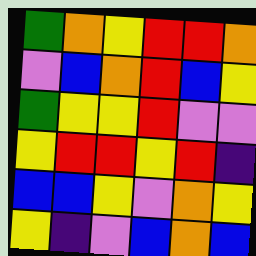[["green", "orange", "yellow", "red", "red", "orange"], ["violet", "blue", "orange", "red", "blue", "yellow"], ["green", "yellow", "yellow", "red", "violet", "violet"], ["yellow", "red", "red", "yellow", "red", "indigo"], ["blue", "blue", "yellow", "violet", "orange", "yellow"], ["yellow", "indigo", "violet", "blue", "orange", "blue"]]